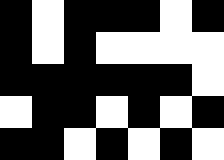[["black", "white", "black", "black", "black", "white", "black"], ["black", "white", "black", "white", "white", "white", "white"], ["black", "black", "black", "black", "black", "black", "white"], ["white", "black", "black", "white", "black", "white", "black"], ["black", "black", "white", "black", "white", "black", "white"]]